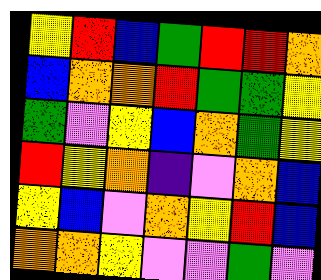[["yellow", "red", "blue", "green", "red", "red", "orange"], ["blue", "orange", "orange", "red", "green", "green", "yellow"], ["green", "violet", "yellow", "blue", "orange", "green", "yellow"], ["red", "yellow", "orange", "indigo", "violet", "orange", "blue"], ["yellow", "blue", "violet", "orange", "yellow", "red", "blue"], ["orange", "orange", "yellow", "violet", "violet", "green", "violet"]]